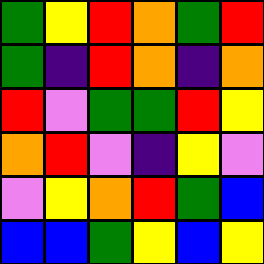[["green", "yellow", "red", "orange", "green", "red"], ["green", "indigo", "red", "orange", "indigo", "orange"], ["red", "violet", "green", "green", "red", "yellow"], ["orange", "red", "violet", "indigo", "yellow", "violet"], ["violet", "yellow", "orange", "red", "green", "blue"], ["blue", "blue", "green", "yellow", "blue", "yellow"]]